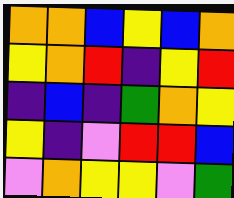[["orange", "orange", "blue", "yellow", "blue", "orange"], ["yellow", "orange", "red", "indigo", "yellow", "red"], ["indigo", "blue", "indigo", "green", "orange", "yellow"], ["yellow", "indigo", "violet", "red", "red", "blue"], ["violet", "orange", "yellow", "yellow", "violet", "green"]]